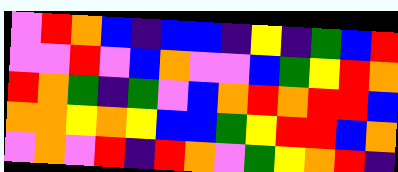[["violet", "red", "orange", "blue", "indigo", "blue", "blue", "indigo", "yellow", "indigo", "green", "blue", "red"], ["violet", "violet", "red", "violet", "blue", "orange", "violet", "violet", "blue", "green", "yellow", "red", "orange"], ["red", "orange", "green", "indigo", "green", "violet", "blue", "orange", "red", "orange", "red", "red", "blue"], ["orange", "orange", "yellow", "orange", "yellow", "blue", "blue", "green", "yellow", "red", "red", "blue", "orange"], ["violet", "orange", "violet", "red", "indigo", "red", "orange", "violet", "green", "yellow", "orange", "red", "indigo"]]